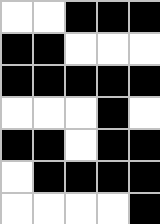[["white", "white", "black", "black", "black"], ["black", "black", "white", "white", "white"], ["black", "black", "black", "black", "black"], ["white", "white", "white", "black", "white"], ["black", "black", "white", "black", "black"], ["white", "black", "black", "black", "black"], ["white", "white", "white", "white", "black"]]